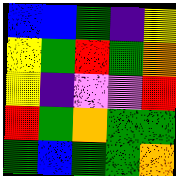[["blue", "blue", "green", "indigo", "yellow"], ["yellow", "green", "red", "green", "orange"], ["yellow", "indigo", "violet", "violet", "red"], ["red", "green", "orange", "green", "green"], ["green", "blue", "green", "green", "orange"]]